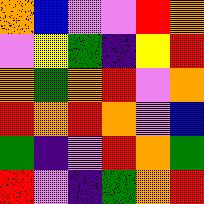[["orange", "blue", "violet", "violet", "red", "orange"], ["violet", "yellow", "green", "indigo", "yellow", "red"], ["orange", "green", "orange", "red", "violet", "orange"], ["red", "orange", "red", "orange", "violet", "blue"], ["green", "indigo", "violet", "red", "orange", "green"], ["red", "violet", "indigo", "green", "orange", "red"]]